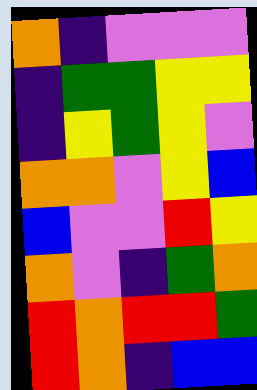[["orange", "indigo", "violet", "violet", "violet"], ["indigo", "green", "green", "yellow", "yellow"], ["indigo", "yellow", "green", "yellow", "violet"], ["orange", "orange", "violet", "yellow", "blue"], ["blue", "violet", "violet", "red", "yellow"], ["orange", "violet", "indigo", "green", "orange"], ["red", "orange", "red", "red", "green"], ["red", "orange", "indigo", "blue", "blue"]]